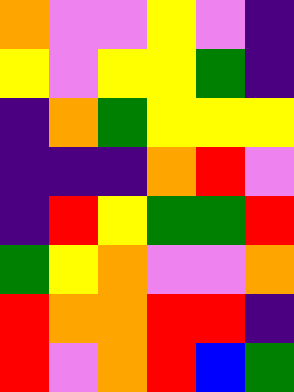[["orange", "violet", "violet", "yellow", "violet", "indigo"], ["yellow", "violet", "yellow", "yellow", "green", "indigo"], ["indigo", "orange", "green", "yellow", "yellow", "yellow"], ["indigo", "indigo", "indigo", "orange", "red", "violet"], ["indigo", "red", "yellow", "green", "green", "red"], ["green", "yellow", "orange", "violet", "violet", "orange"], ["red", "orange", "orange", "red", "red", "indigo"], ["red", "violet", "orange", "red", "blue", "green"]]